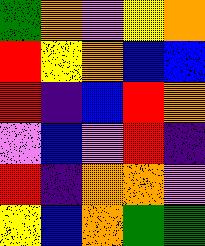[["green", "orange", "violet", "yellow", "orange"], ["red", "yellow", "orange", "blue", "blue"], ["red", "indigo", "blue", "red", "orange"], ["violet", "blue", "violet", "red", "indigo"], ["red", "indigo", "orange", "orange", "violet"], ["yellow", "blue", "orange", "green", "green"]]